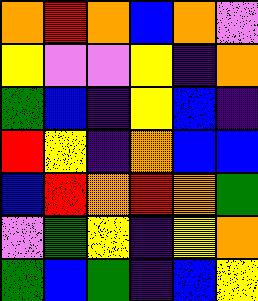[["orange", "red", "orange", "blue", "orange", "violet"], ["yellow", "violet", "violet", "yellow", "indigo", "orange"], ["green", "blue", "indigo", "yellow", "blue", "indigo"], ["red", "yellow", "indigo", "orange", "blue", "blue"], ["blue", "red", "orange", "red", "orange", "green"], ["violet", "green", "yellow", "indigo", "yellow", "orange"], ["green", "blue", "green", "indigo", "blue", "yellow"]]